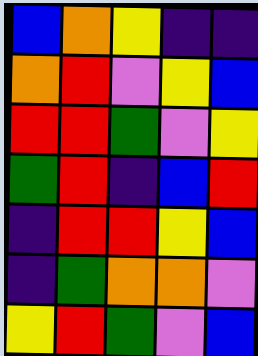[["blue", "orange", "yellow", "indigo", "indigo"], ["orange", "red", "violet", "yellow", "blue"], ["red", "red", "green", "violet", "yellow"], ["green", "red", "indigo", "blue", "red"], ["indigo", "red", "red", "yellow", "blue"], ["indigo", "green", "orange", "orange", "violet"], ["yellow", "red", "green", "violet", "blue"]]